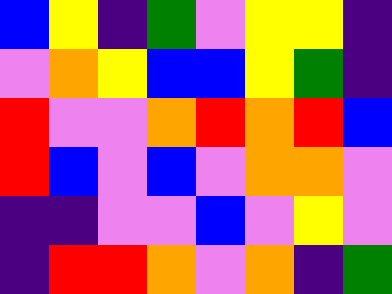[["blue", "yellow", "indigo", "green", "violet", "yellow", "yellow", "indigo"], ["violet", "orange", "yellow", "blue", "blue", "yellow", "green", "indigo"], ["red", "violet", "violet", "orange", "red", "orange", "red", "blue"], ["red", "blue", "violet", "blue", "violet", "orange", "orange", "violet"], ["indigo", "indigo", "violet", "violet", "blue", "violet", "yellow", "violet"], ["indigo", "red", "red", "orange", "violet", "orange", "indigo", "green"]]